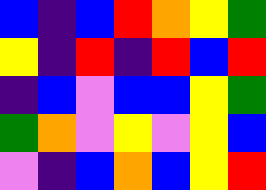[["blue", "indigo", "blue", "red", "orange", "yellow", "green"], ["yellow", "indigo", "red", "indigo", "red", "blue", "red"], ["indigo", "blue", "violet", "blue", "blue", "yellow", "green"], ["green", "orange", "violet", "yellow", "violet", "yellow", "blue"], ["violet", "indigo", "blue", "orange", "blue", "yellow", "red"]]